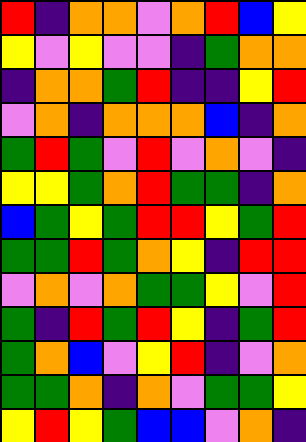[["red", "indigo", "orange", "orange", "violet", "orange", "red", "blue", "yellow"], ["yellow", "violet", "yellow", "violet", "violet", "indigo", "green", "orange", "orange"], ["indigo", "orange", "orange", "green", "red", "indigo", "indigo", "yellow", "red"], ["violet", "orange", "indigo", "orange", "orange", "orange", "blue", "indigo", "orange"], ["green", "red", "green", "violet", "red", "violet", "orange", "violet", "indigo"], ["yellow", "yellow", "green", "orange", "red", "green", "green", "indigo", "orange"], ["blue", "green", "yellow", "green", "red", "red", "yellow", "green", "red"], ["green", "green", "red", "green", "orange", "yellow", "indigo", "red", "red"], ["violet", "orange", "violet", "orange", "green", "green", "yellow", "violet", "red"], ["green", "indigo", "red", "green", "red", "yellow", "indigo", "green", "red"], ["green", "orange", "blue", "violet", "yellow", "red", "indigo", "violet", "orange"], ["green", "green", "orange", "indigo", "orange", "violet", "green", "green", "yellow"], ["yellow", "red", "yellow", "green", "blue", "blue", "violet", "orange", "indigo"]]